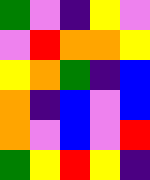[["green", "violet", "indigo", "yellow", "violet"], ["violet", "red", "orange", "orange", "yellow"], ["yellow", "orange", "green", "indigo", "blue"], ["orange", "indigo", "blue", "violet", "blue"], ["orange", "violet", "blue", "violet", "red"], ["green", "yellow", "red", "yellow", "indigo"]]